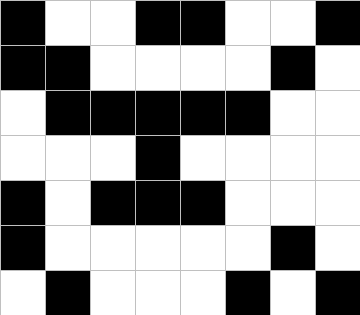[["black", "white", "white", "black", "black", "white", "white", "black"], ["black", "black", "white", "white", "white", "white", "black", "white"], ["white", "black", "black", "black", "black", "black", "white", "white"], ["white", "white", "white", "black", "white", "white", "white", "white"], ["black", "white", "black", "black", "black", "white", "white", "white"], ["black", "white", "white", "white", "white", "white", "black", "white"], ["white", "black", "white", "white", "white", "black", "white", "black"]]